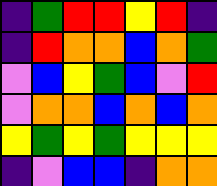[["indigo", "green", "red", "red", "yellow", "red", "indigo"], ["indigo", "red", "orange", "orange", "blue", "orange", "green"], ["violet", "blue", "yellow", "green", "blue", "violet", "red"], ["violet", "orange", "orange", "blue", "orange", "blue", "orange"], ["yellow", "green", "yellow", "green", "yellow", "yellow", "yellow"], ["indigo", "violet", "blue", "blue", "indigo", "orange", "orange"]]